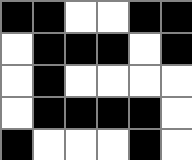[["black", "black", "white", "white", "black", "black"], ["white", "black", "black", "black", "white", "black"], ["white", "black", "white", "white", "white", "white"], ["white", "black", "black", "black", "black", "white"], ["black", "white", "white", "white", "black", "white"]]